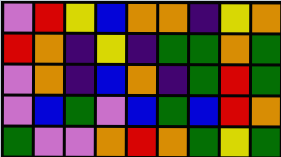[["violet", "red", "yellow", "blue", "orange", "orange", "indigo", "yellow", "orange"], ["red", "orange", "indigo", "yellow", "indigo", "green", "green", "orange", "green"], ["violet", "orange", "indigo", "blue", "orange", "indigo", "green", "red", "green"], ["violet", "blue", "green", "violet", "blue", "green", "blue", "red", "orange"], ["green", "violet", "violet", "orange", "red", "orange", "green", "yellow", "green"]]